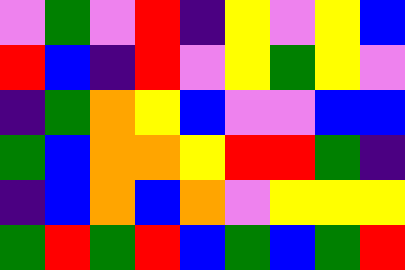[["violet", "green", "violet", "red", "indigo", "yellow", "violet", "yellow", "blue"], ["red", "blue", "indigo", "red", "violet", "yellow", "green", "yellow", "violet"], ["indigo", "green", "orange", "yellow", "blue", "violet", "violet", "blue", "blue"], ["green", "blue", "orange", "orange", "yellow", "red", "red", "green", "indigo"], ["indigo", "blue", "orange", "blue", "orange", "violet", "yellow", "yellow", "yellow"], ["green", "red", "green", "red", "blue", "green", "blue", "green", "red"]]